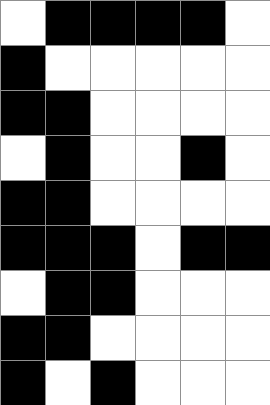[["white", "black", "black", "black", "black", "white"], ["black", "white", "white", "white", "white", "white"], ["black", "black", "white", "white", "white", "white"], ["white", "black", "white", "white", "black", "white"], ["black", "black", "white", "white", "white", "white"], ["black", "black", "black", "white", "black", "black"], ["white", "black", "black", "white", "white", "white"], ["black", "black", "white", "white", "white", "white"], ["black", "white", "black", "white", "white", "white"]]